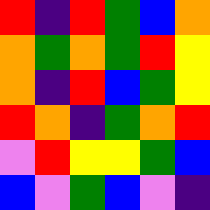[["red", "indigo", "red", "green", "blue", "orange"], ["orange", "green", "orange", "green", "red", "yellow"], ["orange", "indigo", "red", "blue", "green", "yellow"], ["red", "orange", "indigo", "green", "orange", "red"], ["violet", "red", "yellow", "yellow", "green", "blue"], ["blue", "violet", "green", "blue", "violet", "indigo"]]